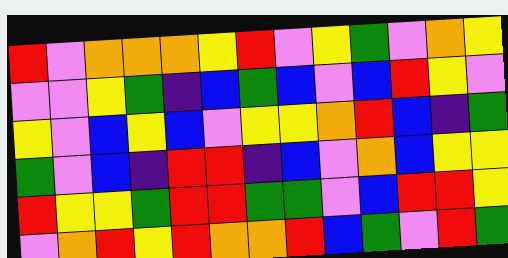[["red", "violet", "orange", "orange", "orange", "yellow", "red", "violet", "yellow", "green", "violet", "orange", "yellow"], ["violet", "violet", "yellow", "green", "indigo", "blue", "green", "blue", "violet", "blue", "red", "yellow", "violet"], ["yellow", "violet", "blue", "yellow", "blue", "violet", "yellow", "yellow", "orange", "red", "blue", "indigo", "green"], ["green", "violet", "blue", "indigo", "red", "red", "indigo", "blue", "violet", "orange", "blue", "yellow", "yellow"], ["red", "yellow", "yellow", "green", "red", "red", "green", "green", "violet", "blue", "red", "red", "yellow"], ["violet", "orange", "red", "yellow", "red", "orange", "orange", "red", "blue", "green", "violet", "red", "green"]]